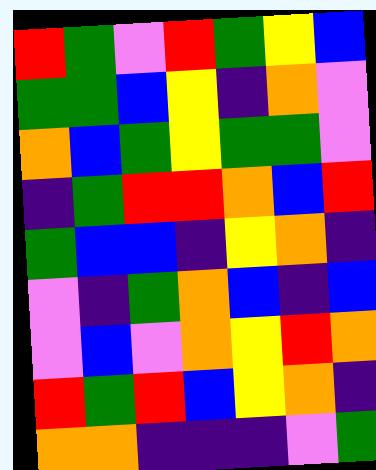[["red", "green", "violet", "red", "green", "yellow", "blue"], ["green", "green", "blue", "yellow", "indigo", "orange", "violet"], ["orange", "blue", "green", "yellow", "green", "green", "violet"], ["indigo", "green", "red", "red", "orange", "blue", "red"], ["green", "blue", "blue", "indigo", "yellow", "orange", "indigo"], ["violet", "indigo", "green", "orange", "blue", "indigo", "blue"], ["violet", "blue", "violet", "orange", "yellow", "red", "orange"], ["red", "green", "red", "blue", "yellow", "orange", "indigo"], ["orange", "orange", "indigo", "indigo", "indigo", "violet", "green"]]